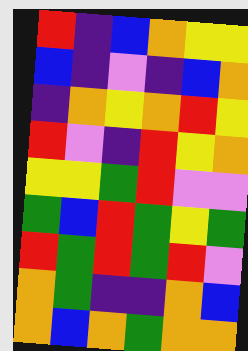[["red", "indigo", "blue", "orange", "yellow", "yellow"], ["blue", "indigo", "violet", "indigo", "blue", "orange"], ["indigo", "orange", "yellow", "orange", "red", "yellow"], ["red", "violet", "indigo", "red", "yellow", "orange"], ["yellow", "yellow", "green", "red", "violet", "violet"], ["green", "blue", "red", "green", "yellow", "green"], ["red", "green", "red", "green", "red", "violet"], ["orange", "green", "indigo", "indigo", "orange", "blue"], ["orange", "blue", "orange", "green", "orange", "orange"]]